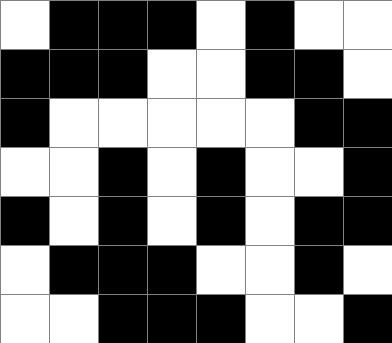[["white", "black", "black", "black", "white", "black", "white", "white"], ["black", "black", "black", "white", "white", "black", "black", "white"], ["black", "white", "white", "white", "white", "white", "black", "black"], ["white", "white", "black", "white", "black", "white", "white", "black"], ["black", "white", "black", "white", "black", "white", "black", "black"], ["white", "black", "black", "black", "white", "white", "black", "white"], ["white", "white", "black", "black", "black", "white", "white", "black"]]